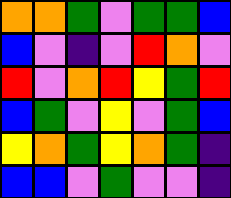[["orange", "orange", "green", "violet", "green", "green", "blue"], ["blue", "violet", "indigo", "violet", "red", "orange", "violet"], ["red", "violet", "orange", "red", "yellow", "green", "red"], ["blue", "green", "violet", "yellow", "violet", "green", "blue"], ["yellow", "orange", "green", "yellow", "orange", "green", "indigo"], ["blue", "blue", "violet", "green", "violet", "violet", "indigo"]]